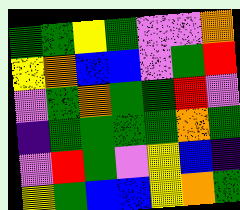[["green", "green", "yellow", "green", "violet", "violet", "orange"], ["yellow", "orange", "blue", "blue", "violet", "green", "red"], ["violet", "green", "orange", "green", "green", "red", "violet"], ["indigo", "green", "green", "green", "green", "orange", "green"], ["violet", "red", "green", "violet", "yellow", "blue", "indigo"], ["yellow", "green", "blue", "blue", "yellow", "orange", "green"]]